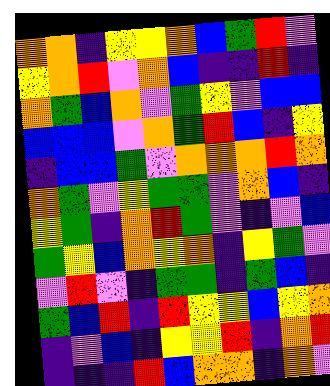[["orange", "orange", "indigo", "yellow", "yellow", "orange", "blue", "green", "red", "violet"], ["yellow", "orange", "red", "violet", "orange", "blue", "indigo", "indigo", "red", "indigo"], ["orange", "green", "blue", "orange", "violet", "green", "yellow", "violet", "blue", "blue"], ["blue", "blue", "blue", "violet", "orange", "green", "red", "blue", "indigo", "yellow"], ["indigo", "blue", "blue", "green", "violet", "orange", "orange", "orange", "red", "orange"], ["orange", "green", "violet", "yellow", "green", "green", "violet", "orange", "blue", "indigo"], ["yellow", "green", "indigo", "orange", "red", "green", "violet", "indigo", "violet", "blue"], ["green", "yellow", "blue", "orange", "yellow", "orange", "indigo", "yellow", "green", "violet"], ["violet", "red", "violet", "indigo", "green", "green", "indigo", "green", "blue", "indigo"], ["green", "blue", "red", "indigo", "red", "yellow", "yellow", "blue", "yellow", "orange"], ["indigo", "violet", "blue", "indigo", "yellow", "yellow", "red", "indigo", "orange", "red"], ["indigo", "indigo", "indigo", "red", "blue", "orange", "orange", "indigo", "orange", "violet"]]